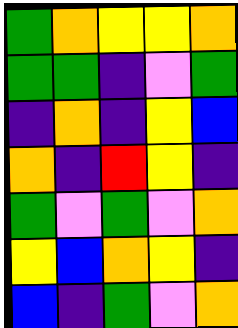[["green", "orange", "yellow", "yellow", "orange"], ["green", "green", "indigo", "violet", "green"], ["indigo", "orange", "indigo", "yellow", "blue"], ["orange", "indigo", "red", "yellow", "indigo"], ["green", "violet", "green", "violet", "orange"], ["yellow", "blue", "orange", "yellow", "indigo"], ["blue", "indigo", "green", "violet", "orange"]]